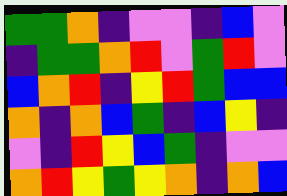[["green", "green", "orange", "indigo", "violet", "violet", "indigo", "blue", "violet"], ["indigo", "green", "green", "orange", "red", "violet", "green", "red", "violet"], ["blue", "orange", "red", "indigo", "yellow", "red", "green", "blue", "blue"], ["orange", "indigo", "orange", "blue", "green", "indigo", "blue", "yellow", "indigo"], ["violet", "indigo", "red", "yellow", "blue", "green", "indigo", "violet", "violet"], ["orange", "red", "yellow", "green", "yellow", "orange", "indigo", "orange", "blue"]]